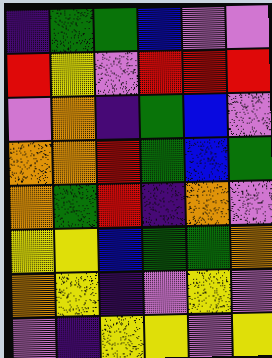[["indigo", "green", "green", "blue", "violet", "violet"], ["red", "yellow", "violet", "red", "red", "red"], ["violet", "orange", "indigo", "green", "blue", "violet"], ["orange", "orange", "red", "green", "blue", "green"], ["orange", "green", "red", "indigo", "orange", "violet"], ["yellow", "yellow", "blue", "green", "green", "orange"], ["orange", "yellow", "indigo", "violet", "yellow", "violet"], ["violet", "indigo", "yellow", "yellow", "violet", "yellow"]]